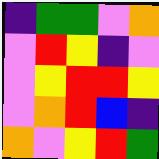[["indigo", "green", "green", "violet", "orange"], ["violet", "red", "yellow", "indigo", "violet"], ["violet", "yellow", "red", "red", "yellow"], ["violet", "orange", "red", "blue", "indigo"], ["orange", "violet", "yellow", "red", "green"]]